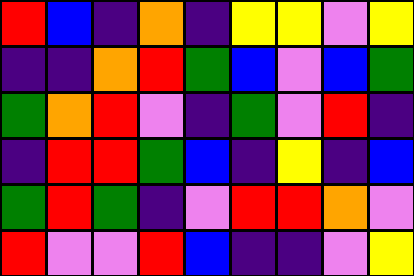[["red", "blue", "indigo", "orange", "indigo", "yellow", "yellow", "violet", "yellow"], ["indigo", "indigo", "orange", "red", "green", "blue", "violet", "blue", "green"], ["green", "orange", "red", "violet", "indigo", "green", "violet", "red", "indigo"], ["indigo", "red", "red", "green", "blue", "indigo", "yellow", "indigo", "blue"], ["green", "red", "green", "indigo", "violet", "red", "red", "orange", "violet"], ["red", "violet", "violet", "red", "blue", "indigo", "indigo", "violet", "yellow"]]